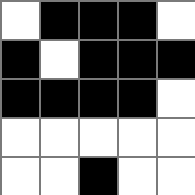[["white", "black", "black", "black", "white"], ["black", "white", "black", "black", "black"], ["black", "black", "black", "black", "white"], ["white", "white", "white", "white", "white"], ["white", "white", "black", "white", "white"]]